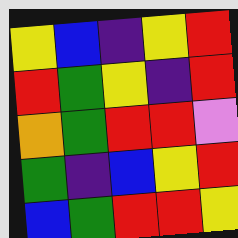[["yellow", "blue", "indigo", "yellow", "red"], ["red", "green", "yellow", "indigo", "red"], ["orange", "green", "red", "red", "violet"], ["green", "indigo", "blue", "yellow", "red"], ["blue", "green", "red", "red", "yellow"]]